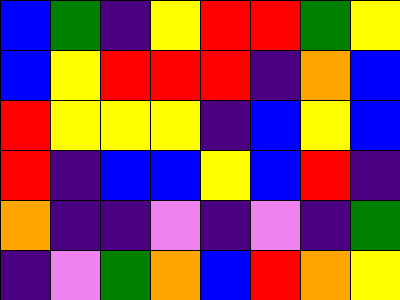[["blue", "green", "indigo", "yellow", "red", "red", "green", "yellow"], ["blue", "yellow", "red", "red", "red", "indigo", "orange", "blue"], ["red", "yellow", "yellow", "yellow", "indigo", "blue", "yellow", "blue"], ["red", "indigo", "blue", "blue", "yellow", "blue", "red", "indigo"], ["orange", "indigo", "indigo", "violet", "indigo", "violet", "indigo", "green"], ["indigo", "violet", "green", "orange", "blue", "red", "orange", "yellow"]]